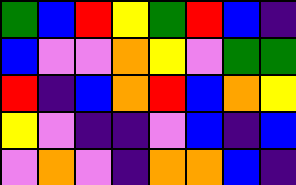[["green", "blue", "red", "yellow", "green", "red", "blue", "indigo"], ["blue", "violet", "violet", "orange", "yellow", "violet", "green", "green"], ["red", "indigo", "blue", "orange", "red", "blue", "orange", "yellow"], ["yellow", "violet", "indigo", "indigo", "violet", "blue", "indigo", "blue"], ["violet", "orange", "violet", "indigo", "orange", "orange", "blue", "indigo"]]